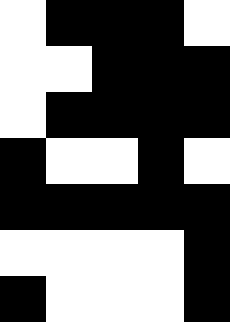[["white", "black", "black", "black", "white"], ["white", "white", "black", "black", "black"], ["white", "black", "black", "black", "black"], ["black", "white", "white", "black", "white"], ["black", "black", "black", "black", "black"], ["white", "white", "white", "white", "black"], ["black", "white", "white", "white", "black"]]